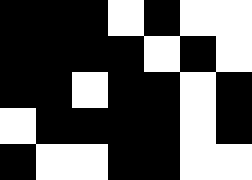[["black", "black", "black", "white", "black", "white", "white"], ["black", "black", "black", "black", "white", "black", "white"], ["black", "black", "white", "black", "black", "white", "black"], ["white", "black", "black", "black", "black", "white", "black"], ["black", "white", "white", "black", "black", "white", "white"]]